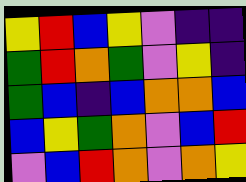[["yellow", "red", "blue", "yellow", "violet", "indigo", "indigo"], ["green", "red", "orange", "green", "violet", "yellow", "indigo"], ["green", "blue", "indigo", "blue", "orange", "orange", "blue"], ["blue", "yellow", "green", "orange", "violet", "blue", "red"], ["violet", "blue", "red", "orange", "violet", "orange", "yellow"]]